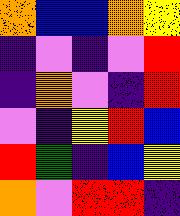[["orange", "blue", "blue", "orange", "yellow"], ["indigo", "violet", "indigo", "violet", "red"], ["indigo", "orange", "violet", "indigo", "red"], ["violet", "indigo", "yellow", "red", "blue"], ["red", "green", "indigo", "blue", "yellow"], ["orange", "violet", "red", "red", "indigo"]]